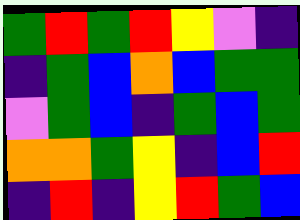[["green", "red", "green", "red", "yellow", "violet", "indigo"], ["indigo", "green", "blue", "orange", "blue", "green", "green"], ["violet", "green", "blue", "indigo", "green", "blue", "green"], ["orange", "orange", "green", "yellow", "indigo", "blue", "red"], ["indigo", "red", "indigo", "yellow", "red", "green", "blue"]]